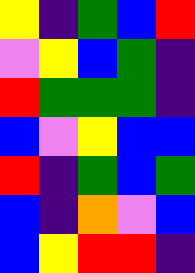[["yellow", "indigo", "green", "blue", "red"], ["violet", "yellow", "blue", "green", "indigo"], ["red", "green", "green", "green", "indigo"], ["blue", "violet", "yellow", "blue", "blue"], ["red", "indigo", "green", "blue", "green"], ["blue", "indigo", "orange", "violet", "blue"], ["blue", "yellow", "red", "red", "indigo"]]